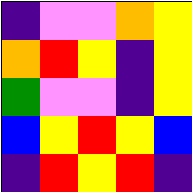[["indigo", "violet", "violet", "orange", "yellow"], ["orange", "red", "yellow", "indigo", "yellow"], ["green", "violet", "violet", "indigo", "yellow"], ["blue", "yellow", "red", "yellow", "blue"], ["indigo", "red", "yellow", "red", "indigo"]]